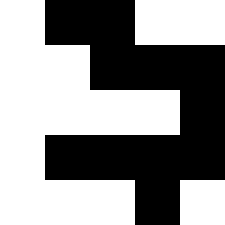[["white", "black", "black", "white", "white"], ["white", "white", "black", "black", "black"], ["white", "white", "white", "white", "black"], ["white", "black", "black", "black", "black"], ["white", "white", "white", "black", "white"]]